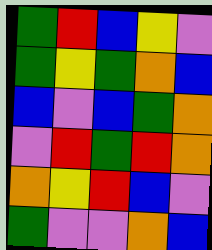[["green", "red", "blue", "yellow", "violet"], ["green", "yellow", "green", "orange", "blue"], ["blue", "violet", "blue", "green", "orange"], ["violet", "red", "green", "red", "orange"], ["orange", "yellow", "red", "blue", "violet"], ["green", "violet", "violet", "orange", "blue"]]